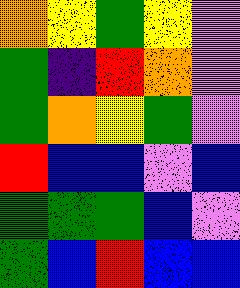[["orange", "yellow", "green", "yellow", "violet"], ["green", "indigo", "red", "orange", "violet"], ["green", "orange", "yellow", "green", "violet"], ["red", "blue", "blue", "violet", "blue"], ["green", "green", "green", "blue", "violet"], ["green", "blue", "red", "blue", "blue"]]